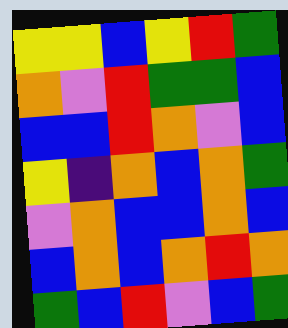[["yellow", "yellow", "blue", "yellow", "red", "green"], ["orange", "violet", "red", "green", "green", "blue"], ["blue", "blue", "red", "orange", "violet", "blue"], ["yellow", "indigo", "orange", "blue", "orange", "green"], ["violet", "orange", "blue", "blue", "orange", "blue"], ["blue", "orange", "blue", "orange", "red", "orange"], ["green", "blue", "red", "violet", "blue", "green"]]